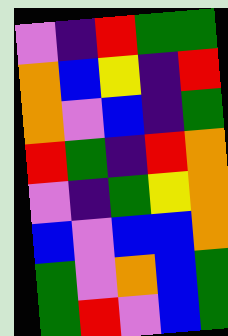[["violet", "indigo", "red", "green", "green"], ["orange", "blue", "yellow", "indigo", "red"], ["orange", "violet", "blue", "indigo", "green"], ["red", "green", "indigo", "red", "orange"], ["violet", "indigo", "green", "yellow", "orange"], ["blue", "violet", "blue", "blue", "orange"], ["green", "violet", "orange", "blue", "green"], ["green", "red", "violet", "blue", "green"]]